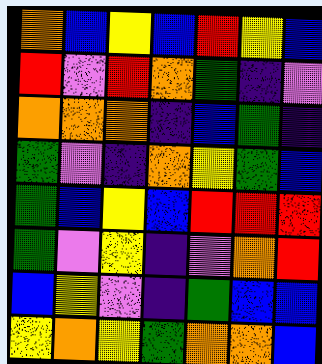[["orange", "blue", "yellow", "blue", "red", "yellow", "blue"], ["red", "violet", "red", "orange", "green", "indigo", "violet"], ["orange", "orange", "orange", "indigo", "blue", "green", "indigo"], ["green", "violet", "indigo", "orange", "yellow", "green", "blue"], ["green", "blue", "yellow", "blue", "red", "red", "red"], ["green", "violet", "yellow", "indigo", "violet", "orange", "red"], ["blue", "yellow", "violet", "indigo", "green", "blue", "blue"], ["yellow", "orange", "yellow", "green", "orange", "orange", "blue"]]